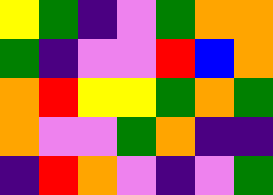[["yellow", "green", "indigo", "violet", "green", "orange", "orange"], ["green", "indigo", "violet", "violet", "red", "blue", "orange"], ["orange", "red", "yellow", "yellow", "green", "orange", "green"], ["orange", "violet", "violet", "green", "orange", "indigo", "indigo"], ["indigo", "red", "orange", "violet", "indigo", "violet", "green"]]